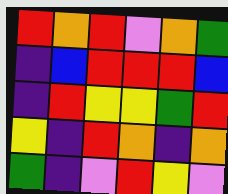[["red", "orange", "red", "violet", "orange", "green"], ["indigo", "blue", "red", "red", "red", "blue"], ["indigo", "red", "yellow", "yellow", "green", "red"], ["yellow", "indigo", "red", "orange", "indigo", "orange"], ["green", "indigo", "violet", "red", "yellow", "violet"]]